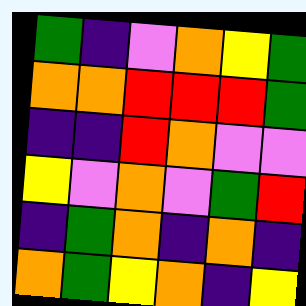[["green", "indigo", "violet", "orange", "yellow", "green"], ["orange", "orange", "red", "red", "red", "green"], ["indigo", "indigo", "red", "orange", "violet", "violet"], ["yellow", "violet", "orange", "violet", "green", "red"], ["indigo", "green", "orange", "indigo", "orange", "indigo"], ["orange", "green", "yellow", "orange", "indigo", "yellow"]]